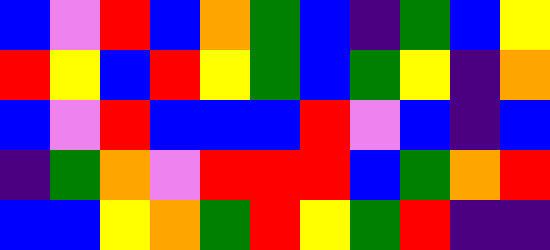[["blue", "violet", "red", "blue", "orange", "green", "blue", "indigo", "green", "blue", "yellow"], ["red", "yellow", "blue", "red", "yellow", "green", "blue", "green", "yellow", "indigo", "orange"], ["blue", "violet", "red", "blue", "blue", "blue", "red", "violet", "blue", "indigo", "blue"], ["indigo", "green", "orange", "violet", "red", "red", "red", "blue", "green", "orange", "red"], ["blue", "blue", "yellow", "orange", "green", "red", "yellow", "green", "red", "indigo", "indigo"]]